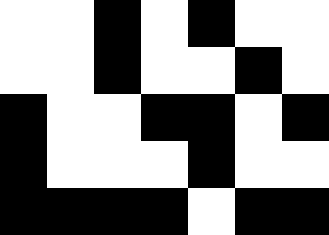[["white", "white", "black", "white", "black", "white", "white"], ["white", "white", "black", "white", "white", "black", "white"], ["black", "white", "white", "black", "black", "white", "black"], ["black", "white", "white", "white", "black", "white", "white"], ["black", "black", "black", "black", "white", "black", "black"]]